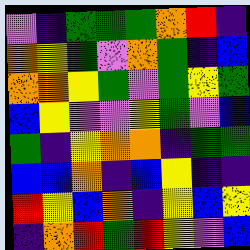[["violet", "indigo", "green", "green", "green", "orange", "red", "indigo"], ["orange", "yellow", "green", "violet", "orange", "green", "indigo", "blue"], ["orange", "orange", "yellow", "green", "violet", "green", "yellow", "green"], ["blue", "yellow", "violet", "violet", "yellow", "green", "violet", "blue"], ["green", "indigo", "yellow", "orange", "orange", "indigo", "green", "green"], ["blue", "blue", "orange", "indigo", "blue", "yellow", "indigo", "indigo"], ["red", "yellow", "blue", "orange", "indigo", "yellow", "blue", "yellow"], ["indigo", "orange", "red", "green", "red", "yellow", "violet", "blue"]]